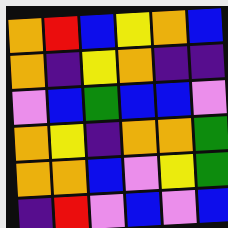[["orange", "red", "blue", "yellow", "orange", "blue"], ["orange", "indigo", "yellow", "orange", "indigo", "indigo"], ["violet", "blue", "green", "blue", "blue", "violet"], ["orange", "yellow", "indigo", "orange", "orange", "green"], ["orange", "orange", "blue", "violet", "yellow", "green"], ["indigo", "red", "violet", "blue", "violet", "blue"]]